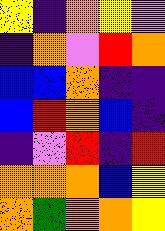[["yellow", "indigo", "orange", "yellow", "violet"], ["indigo", "orange", "violet", "red", "orange"], ["blue", "blue", "orange", "indigo", "indigo"], ["blue", "red", "orange", "blue", "indigo"], ["indigo", "violet", "red", "indigo", "red"], ["orange", "orange", "orange", "blue", "yellow"], ["orange", "green", "orange", "orange", "yellow"]]